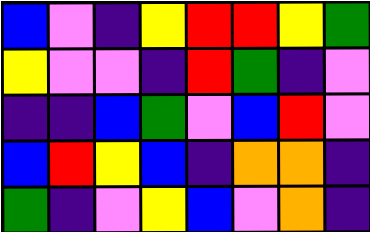[["blue", "violet", "indigo", "yellow", "red", "red", "yellow", "green"], ["yellow", "violet", "violet", "indigo", "red", "green", "indigo", "violet"], ["indigo", "indigo", "blue", "green", "violet", "blue", "red", "violet"], ["blue", "red", "yellow", "blue", "indigo", "orange", "orange", "indigo"], ["green", "indigo", "violet", "yellow", "blue", "violet", "orange", "indigo"]]